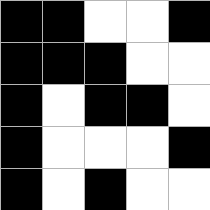[["black", "black", "white", "white", "black"], ["black", "black", "black", "white", "white"], ["black", "white", "black", "black", "white"], ["black", "white", "white", "white", "black"], ["black", "white", "black", "white", "white"]]